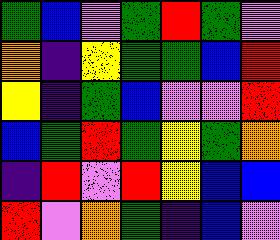[["green", "blue", "violet", "green", "red", "green", "violet"], ["orange", "indigo", "yellow", "green", "green", "blue", "red"], ["yellow", "indigo", "green", "blue", "violet", "violet", "red"], ["blue", "green", "red", "green", "yellow", "green", "orange"], ["indigo", "red", "violet", "red", "yellow", "blue", "blue"], ["red", "violet", "orange", "green", "indigo", "blue", "violet"]]